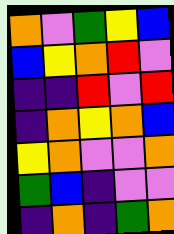[["orange", "violet", "green", "yellow", "blue"], ["blue", "yellow", "orange", "red", "violet"], ["indigo", "indigo", "red", "violet", "red"], ["indigo", "orange", "yellow", "orange", "blue"], ["yellow", "orange", "violet", "violet", "orange"], ["green", "blue", "indigo", "violet", "violet"], ["indigo", "orange", "indigo", "green", "orange"]]